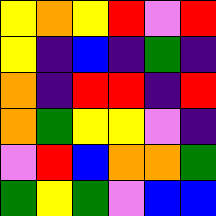[["yellow", "orange", "yellow", "red", "violet", "red"], ["yellow", "indigo", "blue", "indigo", "green", "indigo"], ["orange", "indigo", "red", "red", "indigo", "red"], ["orange", "green", "yellow", "yellow", "violet", "indigo"], ["violet", "red", "blue", "orange", "orange", "green"], ["green", "yellow", "green", "violet", "blue", "blue"]]